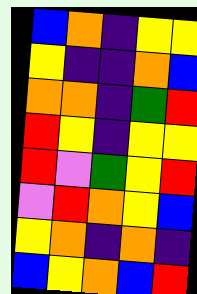[["blue", "orange", "indigo", "yellow", "yellow"], ["yellow", "indigo", "indigo", "orange", "blue"], ["orange", "orange", "indigo", "green", "red"], ["red", "yellow", "indigo", "yellow", "yellow"], ["red", "violet", "green", "yellow", "red"], ["violet", "red", "orange", "yellow", "blue"], ["yellow", "orange", "indigo", "orange", "indigo"], ["blue", "yellow", "orange", "blue", "red"]]